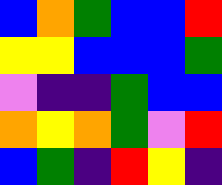[["blue", "orange", "green", "blue", "blue", "red"], ["yellow", "yellow", "blue", "blue", "blue", "green"], ["violet", "indigo", "indigo", "green", "blue", "blue"], ["orange", "yellow", "orange", "green", "violet", "red"], ["blue", "green", "indigo", "red", "yellow", "indigo"]]